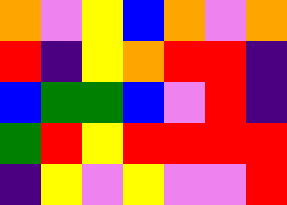[["orange", "violet", "yellow", "blue", "orange", "violet", "orange"], ["red", "indigo", "yellow", "orange", "red", "red", "indigo"], ["blue", "green", "green", "blue", "violet", "red", "indigo"], ["green", "red", "yellow", "red", "red", "red", "red"], ["indigo", "yellow", "violet", "yellow", "violet", "violet", "red"]]